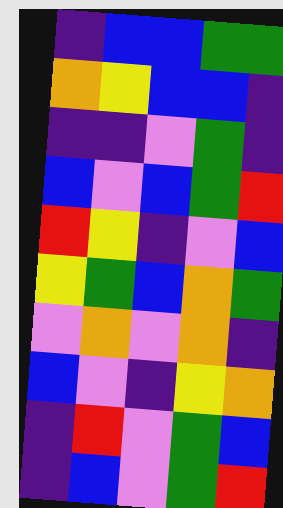[["indigo", "blue", "blue", "green", "green"], ["orange", "yellow", "blue", "blue", "indigo"], ["indigo", "indigo", "violet", "green", "indigo"], ["blue", "violet", "blue", "green", "red"], ["red", "yellow", "indigo", "violet", "blue"], ["yellow", "green", "blue", "orange", "green"], ["violet", "orange", "violet", "orange", "indigo"], ["blue", "violet", "indigo", "yellow", "orange"], ["indigo", "red", "violet", "green", "blue"], ["indigo", "blue", "violet", "green", "red"]]